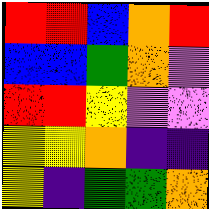[["red", "red", "blue", "orange", "red"], ["blue", "blue", "green", "orange", "violet"], ["red", "red", "yellow", "violet", "violet"], ["yellow", "yellow", "orange", "indigo", "indigo"], ["yellow", "indigo", "green", "green", "orange"]]